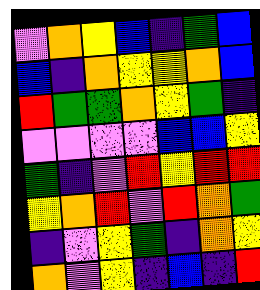[["violet", "orange", "yellow", "blue", "indigo", "green", "blue"], ["blue", "indigo", "orange", "yellow", "yellow", "orange", "blue"], ["red", "green", "green", "orange", "yellow", "green", "indigo"], ["violet", "violet", "violet", "violet", "blue", "blue", "yellow"], ["green", "indigo", "violet", "red", "yellow", "red", "red"], ["yellow", "orange", "red", "violet", "red", "orange", "green"], ["indigo", "violet", "yellow", "green", "indigo", "orange", "yellow"], ["orange", "violet", "yellow", "indigo", "blue", "indigo", "red"]]